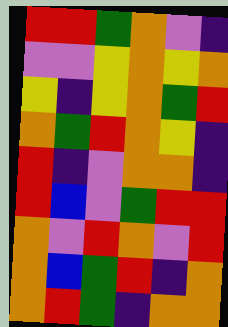[["red", "red", "green", "orange", "violet", "indigo"], ["violet", "violet", "yellow", "orange", "yellow", "orange"], ["yellow", "indigo", "yellow", "orange", "green", "red"], ["orange", "green", "red", "orange", "yellow", "indigo"], ["red", "indigo", "violet", "orange", "orange", "indigo"], ["red", "blue", "violet", "green", "red", "red"], ["orange", "violet", "red", "orange", "violet", "red"], ["orange", "blue", "green", "red", "indigo", "orange"], ["orange", "red", "green", "indigo", "orange", "orange"]]